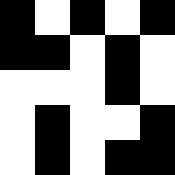[["black", "white", "black", "white", "black"], ["black", "black", "white", "black", "white"], ["white", "white", "white", "black", "white"], ["white", "black", "white", "white", "black"], ["white", "black", "white", "black", "black"]]